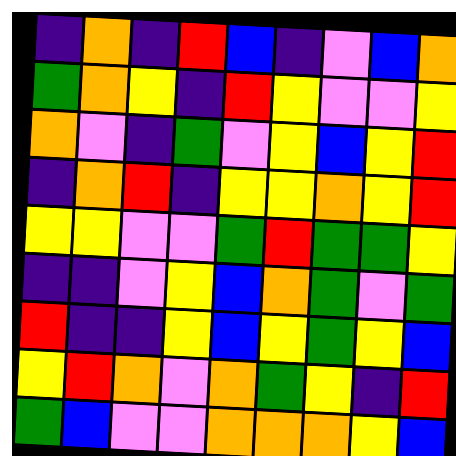[["indigo", "orange", "indigo", "red", "blue", "indigo", "violet", "blue", "orange"], ["green", "orange", "yellow", "indigo", "red", "yellow", "violet", "violet", "yellow"], ["orange", "violet", "indigo", "green", "violet", "yellow", "blue", "yellow", "red"], ["indigo", "orange", "red", "indigo", "yellow", "yellow", "orange", "yellow", "red"], ["yellow", "yellow", "violet", "violet", "green", "red", "green", "green", "yellow"], ["indigo", "indigo", "violet", "yellow", "blue", "orange", "green", "violet", "green"], ["red", "indigo", "indigo", "yellow", "blue", "yellow", "green", "yellow", "blue"], ["yellow", "red", "orange", "violet", "orange", "green", "yellow", "indigo", "red"], ["green", "blue", "violet", "violet", "orange", "orange", "orange", "yellow", "blue"]]